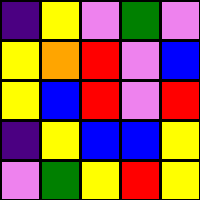[["indigo", "yellow", "violet", "green", "violet"], ["yellow", "orange", "red", "violet", "blue"], ["yellow", "blue", "red", "violet", "red"], ["indigo", "yellow", "blue", "blue", "yellow"], ["violet", "green", "yellow", "red", "yellow"]]